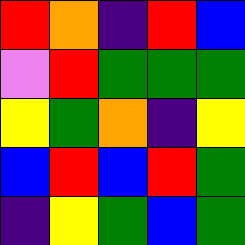[["red", "orange", "indigo", "red", "blue"], ["violet", "red", "green", "green", "green"], ["yellow", "green", "orange", "indigo", "yellow"], ["blue", "red", "blue", "red", "green"], ["indigo", "yellow", "green", "blue", "green"]]